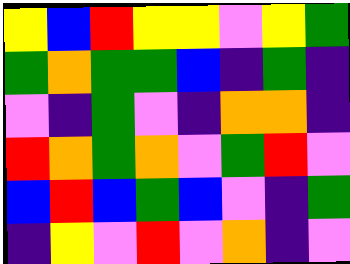[["yellow", "blue", "red", "yellow", "yellow", "violet", "yellow", "green"], ["green", "orange", "green", "green", "blue", "indigo", "green", "indigo"], ["violet", "indigo", "green", "violet", "indigo", "orange", "orange", "indigo"], ["red", "orange", "green", "orange", "violet", "green", "red", "violet"], ["blue", "red", "blue", "green", "blue", "violet", "indigo", "green"], ["indigo", "yellow", "violet", "red", "violet", "orange", "indigo", "violet"]]